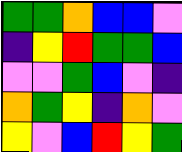[["green", "green", "orange", "blue", "blue", "violet"], ["indigo", "yellow", "red", "green", "green", "blue"], ["violet", "violet", "green", "blue", "violet", "indigo"], ["orange", "green", "yellow", "indigo", "orange", "violet"], ["yellow", "violet", "blue", "red", "yellow", "green"]]